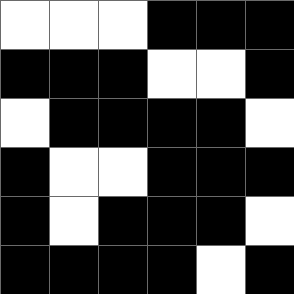[["white", "white", "white", "black", "black", "black"], ["black", "black", "black", "white", "white", "black"], ["white", "black", "black", "black", "black", "white"], ["black", "white", "white", "black", "black", "black"], ["black", "white", "black", "black", "black", "white"], ["black", "black", "black", "black", "white", "black"]]